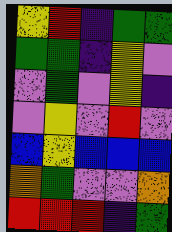[["yellow", "red", "indigo", "green", "green"], ["green", "green", "indigo", "yellow", "violet"], ["violet", "green", "violet", "yellow", "indigo"], ["violet", "yellow", "violet", "red", "violet"], ["blue", "yellow", "blue", "blue", "blue"], ["orange", "green", "violet", "violet", "orange"], ["red", "red", "red", "indigo", "green"]]